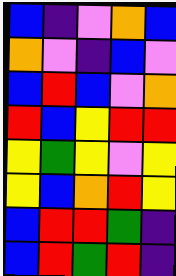[["blue", "indigo", "violet", "orange", "blue"], ["orange", "violet", "indigo", "blue", "violet"], ["blue", "red", "blue", "violet", "orange"], ["red", "blue", "yellow", "red", "red"], ["yellow", "green", "yellow", "violet", "yellow"], ["yellow", "blue", "orange", "red", "yellow"], ["blue", "red", "red", "green", "indigo"], ["blue", "red", "green", "red", "indigo"]]